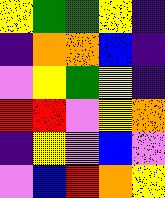[["yellow", "green", "green", "yellow", "indigo"], ["indigo", "orange", "orange", "blue", "indigo"], ["violet", "yellow", "green", "yellow", "indigo"], ["red", "red", "violet", "yellow", "orange"], ["indigo", "yellow", "violet", "blue", "violet"], ["violet", "blue", "red", "orange", "yellow"]]